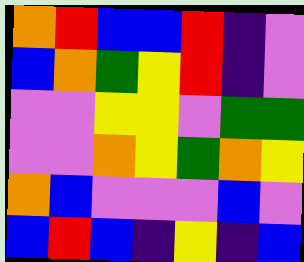[["orange", "red", "blue", "blue", "red", "indigo", "violet"], ["blue", "orange", "green", "yellow", "red", "indigo", "violet"], ["violet", "violet", "yellow", "yellow", "violet", "green", "green"], ["violet", "violet", "orange", "yellow", "green", "orange", "yellow"], ["orange", "blue", "violet", "violet", "violet", "blue", "violet"], ["blue", "red", "blue", "indigo", "yellow", "indigo", "blue"]]